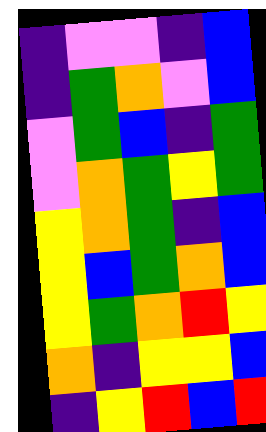[["indigo", "violet", "violet", "indigo", "blue"], ["indigo", "green", "orange", "violet", "blue"], ["violet", "green", "blue", "indigo", "green"], ["violet", "orange", "green", "yellow", "green"], ["yellow", "orange", "green", "indigo", "blue"], ["yellow", "blue", "green", "orange", "blue"], ["yellow", "green", "orange", "red", "yellow"], ["orange", "indigo", "yellow", "yellow", "blue"], ["indigo", "yellow", "red", "blue", "red"]]